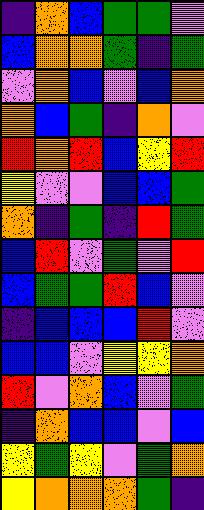[["indigo", "orange", "blue", "green", "green", "violet"], ["blue", "orange", "orange", "green", "indigo", "green"], ["violet", "orange", "blue", "violet", "blue", "orange"], ["orange", "blue", "green", "indigo", "orange", "violet"], ["red", "orange", "red", "blue", "yellow", "red"], ["yellow", "violet", "violet", "blue", "blue", "green"], ["orange", "indigo", "green", "indigo", "red", "green"], ["blue", "red", "violet", "green", "violet", "red"], ["blue", "green", "green", "red", "blue", "violet"], ["indigo", "blue", "blue", "blue", "red", "violet"], ["blue", "blue", "violet", "yellow", "yellow", "orange"], ["red", "violet", "orange", "blue", "violet", "green"], ["indigo", "orange", "blue", "blue", "violet", "blue"], ["yellow", "green", "yellow", "violet", "green", "orange"], ["yellow", "orange", "orange", "orange", "green", "indigo"]]